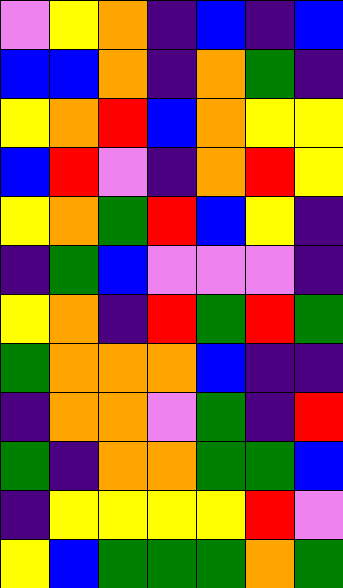[["violet", "yellow", "orange", "indigo", "blue", "indigo", "blue"], ["blue", "blue", "orange", "indigo", "orange", "green", "indigo"], ["yellow", "orange", "red", "blue", "orange", "yellow", "yellow"], ["blue", "red", "violet", "indigo", "orange", "red", "yellow"], ["yellow", "orange", "green", "red", "blue", "yellow", "indigo"], ["indigo", "green", "blue", "violet", "violet", "violet", "indigo"], ["yellow", "orange", "indigo", "red", "green", "red", "green"], ["green", "orange", "orange", "orange", "blue", "indigo", "indigo"], ["indigo", "orange", "orange", "violet", "green", "indigo", "red"], ["green", "indigo", "orange", "orange", "green", "green", "blue"], ["indigo", "yellow", "yellow", "yellow", "yellow", "red", "violet"], ["yellow", "blue", "green", "green", "green", "orange", "green"]]